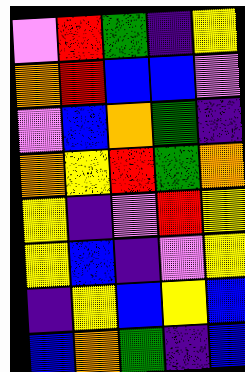[["violet", "red", "green", "indigo", "yellow"], ["orange", "red", "blue", "blue", "violet"], ["violet", "blue", "orange", "green", "indigo"], ["orange", "yellow", "red", "green", "orange"], ["yellow", "indigo", "violet", "red", "yellow"], ["yellow", "blue", "indigo", "violet", "yellow"], ["indigo", "yellow", "blue", "yellow", "blue"], ["blue", "orange", "green", "indigo", "blue"]]